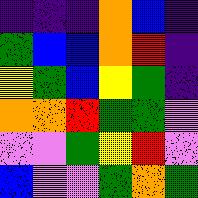[["indigo", "indigo", "indigo", "orange", "blue", "indigo"], ["green", "blue", "blue", "orange", "red", "indigo"], ["yellow", "green", "blue", "yellow", "green", "indigo"], ["orange", "orange", "red", "green", "green", "violet"], ["violet", "violet", "green", "yellow", "red", "violet"], ["blue", "violet", "violet", "green", "orange", "green"]]